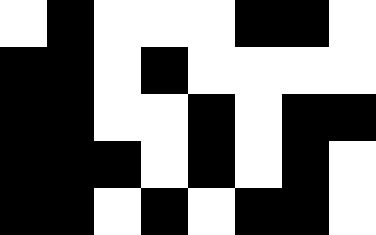[["white", "black", "white", "white", "white", "black", "black", "white"], ["black", "black", "white", "black", "white", "white", "white", "white"], ["black", "black", "white", "white", "black", "white", "black", "black"], ["black", "black", "black", "white", "black", "white", "black", "white"], ["black", "black", "white", "black", "white", "black", "black", "white"]]